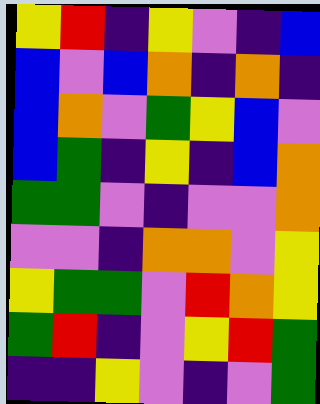[["yellow", "red", "indigo", "yellow", "violet", "indigo", "blue"], ["blue", "violet", "blue", "orange", "indigo", "orange", "indigo"], ["blue", "orange", "violet", "green", "yellow", "blue", "violet"], ["blue", "green", "indigo", "yellow", "indigo", "blue", "orange"], ["green", "green", "violet", "indigo", "violet", "violet", "orange"], ["violet", "violet", "indigo", "orange", "orange", "violet", "yellow"], ["yellow", "green", "green", "violet", "red", "orange", "yellow"], ["green", "red", "indigo", "violet", "yellow", "red", "green"], ["indigo", "indigo", "yellow", "violet", "indigo", "violet", "green"]]